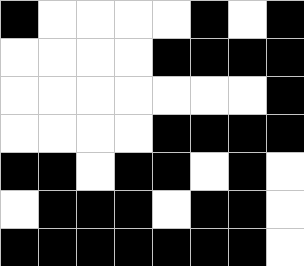[["black", "white", "white", "white", "white", "black", "white", "black"], ["white", "white", "white", "white", "black", "black", "black", "black"], ["white", "white", "white", "white", "white", "white", "white", "black"], ["white", "white", "white", "white", "black", "black", "black", "black"], ["black", "black", "white", "black", "black", "white", "black", "white"], ["white", "black", "black", "black", "white", "black", "black", "white"], ["black", "black", "black", "black", "black", "black", "black", "white"]]